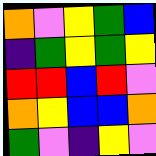[["orange", "violet", "yellow", "green", "blue"], ["indigo", "green", "yellow", "green", "yellow"], ["red", "red", "blue", "red", "violet"], ["orange", "yellow", "blue", "blue", "orange"], ["green", "violet", "indigo", "yellow", "violet"]]